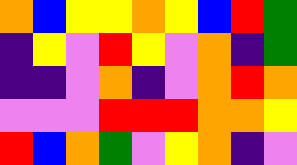[["orange", "blue", "yellow", "yellow", "orange", "yellow", "blue", "red", "green"], ["indigo", "yellow", "violet", "red", "yellow", "violet", "orange", "indigo", "green"], ["indigo", "indigo", "violet", "orange", "indigo", "violet", "orange", "red", "orange"], ["violet", "violet", "violet", "red", "red", "red", "orange", "orange", "yellow"], ["red", "blue", "orange", "green", "violet", "yellow", "orange", "indigo", "violet"]]